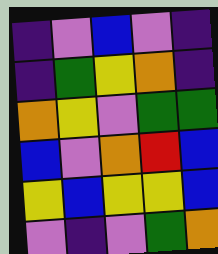[["indigo", "violet", "blue", "violet", "indigo"], ["indigo", "green", "yellow", "orange", "indigo"], ["orange", "yellow", "violet", "green", "green"], ["blue", "violet", "orange", "red", "blue"], ["yellow", "blue", "yellow", "yellow", "blue"], ["violet", "indigo", "violet", "green", "orange"]]